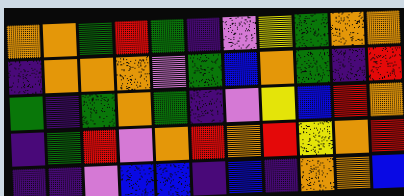[["orange", "orange", "green", "red", "green", "indigo", "violet", "yellow", "green", "orange", "orange"], ["indigo", "orange", "orange", "orange", "violet", "green", "blue", "orange", "green", "indigo", "red"], ["green", "indigo", "green", "orange", "green", "indigo", "violet", "yellow", "blue", "red", "orange"], ["indigo", "green", "red", "violet", "orange", "red", "orange", "red", "yellow", "orange", "red"], ["indigo", "indigo", "violet", "blue", "blue", "indigo", "blue", "indigo", "orange", "orange", "blue"]]